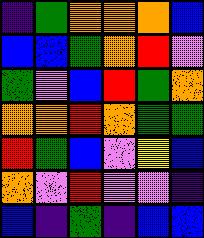[["indigo", "green", "orange", "orange", "orange", "blue"], ["blue", "blue", "green", "orange", "red", "violet"], ["green", "violet", "blue", "red", "green", "orange"], ["orange", "orange", "red", "orange", "green", "green"], ["red", "green", "blue", "violet", "yellow", "blue"], ["orange", "violet", "red", "violet", "violet", "indigo"], ["blue", "indigo", "green", "indigo", "blue", "blue"]]